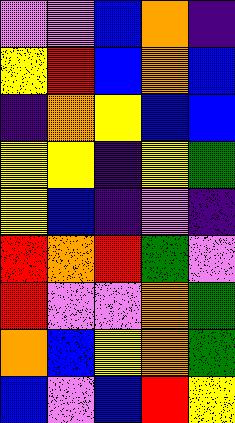[["violet", "violet", "blue", "orange", "indigo"], ["yellow", "red", "blue", "orange", "blue"], ["indigo", "orange", "yellow", "blue", "blue"], ["yellow", "yellow", "indigo", "yellow", "green"], ["yellow", "blue", "indigo", "violet", "indigo"], ["red", "orange", "red", "green", "violet"], ["red", "violet", "violet", "orange", "green"], ["orange", "blue", "yellow", "orange", "green"], ["blue", "violet", "blue", "red", "yellow"]]